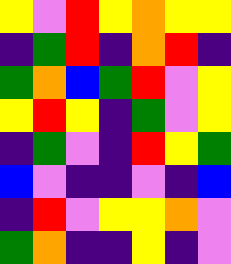[["yellow", "violet", "red", "yellow", "orange", "yellow", "yellow"], ["indigo", "green", "red", "indigo", "orange", "red", "indigo"], ["green", "orange", "blue", "green", "red", "violet", "yellow"], ["yellow", "red", "yellow", "indigo", "green", "violet", "yellow"], ["indigo", "green", "violet", "indigo", "red", "yellow", "green"], ["blue", "violet", "indigo", "indigo", "violet", "indigo", "blue"], ["indigo", "red", "violet", "yellow", "yellow", "orange", "violet"], ["green", "orange", "indigo", "indigo", "yellow", "indigo", "violet"]]